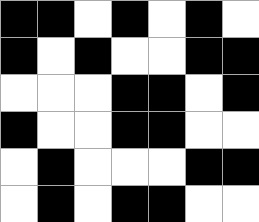[["black", "black", "white", "black", "white", "black", "white"], ["black", "white", "black", "white", "white", "black", "black"], ["white", "white", "white", "black", "black", "white", "black"], ["black", "white", "white", "black", "black", "white", "white"], ["white", "black", "white", "white", "white", "black", "black"], ["white", "black", "white", "black", "black", "white", "white"]]